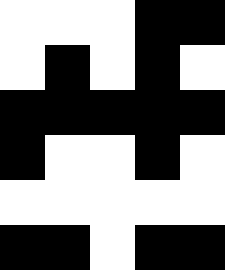[["white", "white", "white", "black", "black"], ["white", "black", "white", "black", "white"], ["black", "black", "black", "black", "black"], ["black", "white", "white", "black", "white"], ["white", "white", "white", "white", "white"], ["black", "black", "white", "black", "black"]]